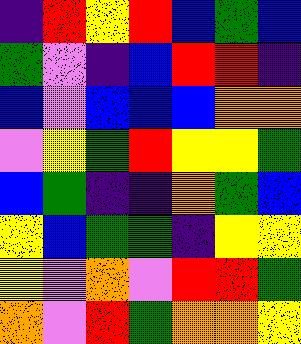[["indigo", "red", "yellow", "red", "blue", "green", "blue"], ["green", "violet", "indigo", "blue", "red", "red", "indigo"], ["blue", "violet", "blue", "blue", "blue", "orange", "orange"], ["violet", "yellow", "green", "red", "yellow", "yellow", "green"], ["blue", "green", "indigo", "indigo", "orange", "green", "blue"], ["yellow", "blue", "green", "green", "indigo", "yellow", "yellow"], ["yellow", "violet", "orange", "violet", "red", "red", "green"], ["orange", "violet", "red", "green", "orange", "orange", "yellow"]]